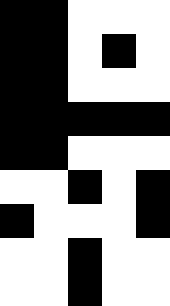[["black", "black", "white", "white", "white"], ["black", "black", "white", "black", "white"], ["black", "black", "white", "white", "white"], ["black", "black", "black", "black", "black"], ["black", "black", "white", "white", "white"], ["white", "white", "black", "white", "black"], ["black", "white", "white", "white", "black"], ["white", "white", "black", "white", "white"], ["white", "white", "black", "white", "white"]]